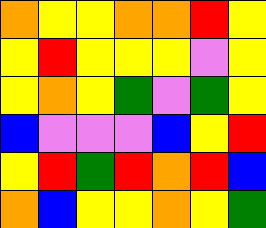[["orange", "yellow", "yellow", "orange", "orange", "red", "yellow"], ["yellow", "red", "yellow", "yellow", "yellow", "violet", "yellow"], ["yellow", "orange", "yellow", "green", "violet", "green", "yellow"], ["blue", "violet", "violet", "violet", "blue", "yellow", "red"], ["yellow", "red", "green", "red", "orange", "red", "blue"], ["orange", "blue", "yellow", "yellow", "orange", "yellow", "green"]]